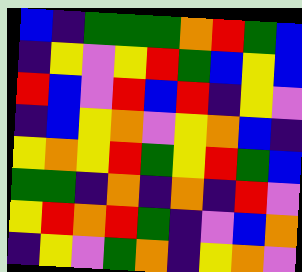[["blue", "indigo", "green", "green", "green", "orange", "red", "green", "blue"], ["indigo", "yellow", "violet", "yellow", "red", "green", "blue", "yellow", "blue"], ["red", "blue", "violet", "red", "blue", "red", "indigo", "yellow", "violet"], ["indigo", "blue", "yellow", "orange", "violet", "yellow", "orange", "blue", "indigo"], ["yellow", "orange", "yellow", "red", "green", "yellow", "red", "green", "blue"], ["green", "green", "indigo", "orange", "indigo", "orange", "indigo", "red", "violet"], ["yellow", "red", "orange", "red", "green", "indigo", "violet", "blue", "orange"], ["indigo", "yellow", "violet", "green", "orange", "indigo", "yellow", "orange", "violet"]]